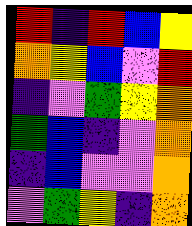[["red", "indigo", "red", "blue", "yellow"], ["orange", "yellow", "blue", "violet", "red"], ["indigo", "violet", "green", "yellow", "orange"], ["green", "blue", "indigo", "violet", "orange"], ["indigo", "blue", "violet", "violet", "orange"], ["violet", "green", "yellow", "indigo", "orange"]]